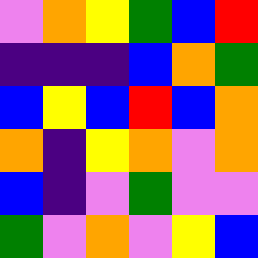[["violet", "orange", "yellow", "green", "blue", "red"], ["indigo", "indigo", "indigo", "blue", "orange", "green"], ["blue", "yellow", "blue", "red", "blue", "orange"], ["orange", "indigo", "yellow", "orange", "violet", "orange"], ["blue", "indigo", "violet", "green", "violet", "violet"], ["green", "violet", "orange", "violet", "yellow", "blue"]]